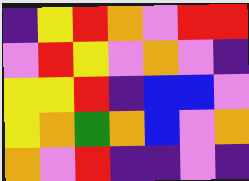[["indigo", "yellow", "red", "orange", "violet", "red", "red"], ["violet", "red", "yellow", "violet", "orange", "violet", "indigo"], ["yellow", "yellow", "red", "indigo", "blue", "blue", "violet"], ["yellow", "orange", "green", "orange", "blue", "violet", "orange"], ["orange", "violet", "red", "indigo", "indigo", "violet", "indigo"]]